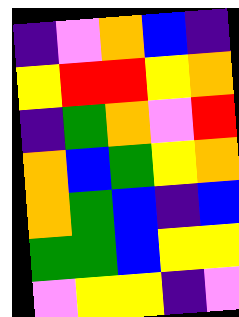[["indigo", "violet", "orange", "blue", "indigo"], ["yellow", "red", "red", "yellow", "orange"], ["indigo", "green", "orange", "violet", "red"], ["orange", "blue", "green", "yellow", "orange"], ["orange", "green", "blue", "indigo", "blue"], ["green", "green", "blue", "yellow", "yellow"], ["violet", "yellow", "yellow", "indigo", "violet"]]